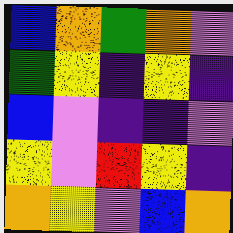[["blue", "orange", "green", "orange", "violet"], ["green", "yellow", "indigo", "yellow", "indigo"], ["blue", "violet", "indigo", "indigo", "violet"], ["yellow", "violet", "red", "yellow", "indigo"], ["orange", "yellow", "violet", "blue", "orange"]]